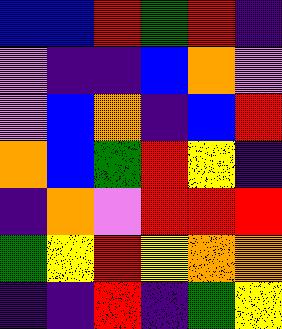[["blue", "blue", "red", "green", "red", "indigo"], ["violet", "indigo", "indigo", "blue", "orange", "violet"], ["violet", "blue", "orange", "indigo", "blue", "red"], ["orange", "blue", "green", "red", "yellow", "indigo"], ["indigo", "orange", "violet", "red", "red", "red"], ["green", "yellow", "red", "yellow", "orange", "orange"], ["indigo", "indigo", "red", "indigo", "green", "yellow"]]